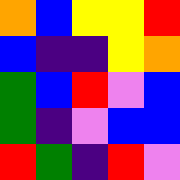[["orange", "blue", "yellow", "yellow", "red"], ["blue", "indigo", "indigo", "yellow", "orange"], ["green", "blue", "red", "violet", "blue"], ["green", "indigo", "violet", "blue", "blue"], ["red", "green", "indigo", "red", "violet"]]